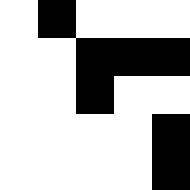[["white", "black", "white", "white", "white"], ["white", "white", "black", "black", "black"], ["white", "white", "black", "white", "white"], ["white", "white", "white", "white", "black"], ["white", "white", "white", "white", "black"]]